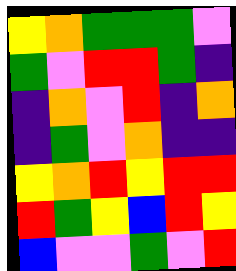[["yellow", "orange", "green", "green", "green", "violet"], ["green", "violet", "red", "red", "green", "indigo"], ["indigo", "orange", "violet", "red", "indigo", "orange"], ["indigo", "green", "violet", "orange", "indigo", "indigo"], ["yellow", "orange", "red", "yellow", "red", "red"], ["red", "green", "yellow", "blue", "red", "yellow"], ["blue", "violet", "violet", "green", "violet", "red"]]